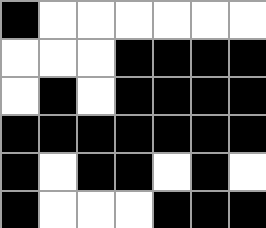[["black", "white", "white", "white", "white", "white", "white"], ["white", "white", "white", "black", "black", "black", "black"], ["white", "black", "white", "black", "black", "black", "black"], ["black", "black", "black", "black", "black", "black", "black"], ["black", "white", "black", "black", "white", "black", "white"], ["black", "white", "white", "white", "black", "black", "black"]]